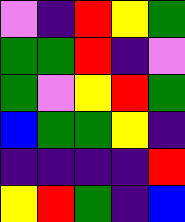[["violet", "indigo", "red", "yellow", "green"], ["green", "green", "red", "indigo", "violet"], ["green", "violet", "yellow", "red", "green"], ["blue", "green", "green", "yellow", "indigo"], ["indigo", "indigo", "indigo", "indigo", "red"], ["yellow", "red", "green", "indigo", "blue"]]